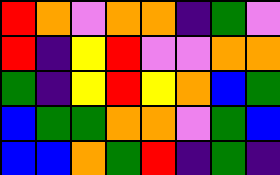[["red", "orange", "violet", "orange", "orange", "indigo", "green", "violet"], ["red", "indigo", "yellow", "red", "violet", "violet", "orange", "orange"], ["green", "indigo", "yellow", "red", "yellow", "orange", "blue", "green"], ["blue", "green", "green", "orange", "orange", "violet", "green", "blue"], ["blue", "blue", "orange", "green", "red", "indigo", "green", "indigo"]]